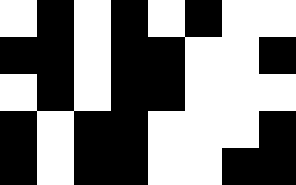[["white", "black", "white", "black", "white", "black", "white", "white"], ["black", "black", "white", "black", "black", "white", "white", "black"], ["white", "black", "white", "black", "black", "white", "white", "white"], ["black", "white", "black", "black", "white", "white", "white", "black"], ["black", "white", "black", "black", "white", "white", "black", "black"]]